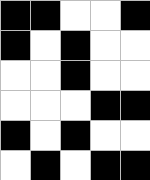[["black", "black", "white", "white", "black"], ["black", "white", "black", "white", "white"], ["white", "white", "black", "white", "white"], ["white", "white", "white", "black", "black"], ["black", "white", "black", "white", "white"], ["white", "black", "white", "black", "black"]]